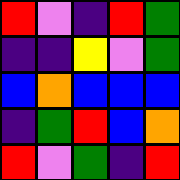[["red", "violet", "indigo", "red", "green"], ["indigo", "indigo", "yellow", "violet", "green"], ["blue", "orange", "blue", "blue", "blue"], ["indigo", "green", "red", "blue", "orange"], ["red", "violet", "green", "indigo", "red"]]